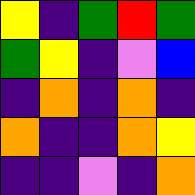[["yellow", "indigo", "green", "red", "green"], ["green", "yellow", "indigo", "violet", "blue"], ["indigo", "orange", "indigo", "orange", "indigo"], ["orange", "indigo", "indigo", "orange", "yellow"], ["indigo", "indigo", "violet", "indigo", "orange"]]